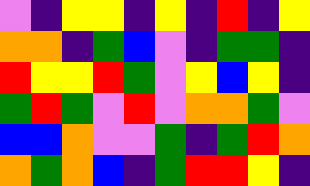[["violet", "indigo", "yellow", "yellow", "indigo", "yellow", "indigo", "red", "indigo", "yellow"], ["orange", "orange", "indigo", "green", "blue", "violet", "indigo", "green", "green", "indigo"], ["red", "yellow", "yellow", "red", "green", "violet", "yellow", "blue", "yellow", "indigo"], ["green", "red", "green", "violet", "red", "violet", "orange", "orange", "green", "violet"], ["blue", "blue", "orange", "violet", "violet", "green", "indigo", "green", "red", "orange"], ["orange", "green", "orange", "blue", "indigo", "green", "red", "red", "yellow", "indigo"]]